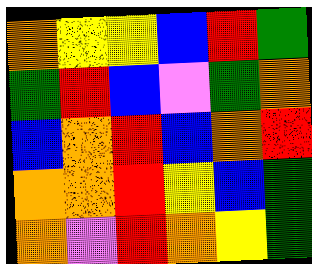[["orange", "yellow", "yellow", "blue", "red", "green"], ["green", "red", "blue", "violet", "green", "orange"], ["blue", "orange", "red", "blue", "orange", "red"], ["orange", "orange", "red", "yellow", "blue", "green"], ["orange", "violet", "red", "orange", "yellow", "green"]]